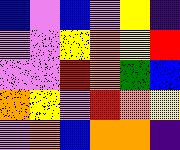[["blue", "violet", "blue", "violet", "yellow", "indigo"], ["violet", "violet", "yellow", "orange", "yellow", "red"], ["violet", "violet", "red", "orange", "green", "blue"], ["orange", "yellow", "violet", "red", "orange", "yellow"], ["violet", "orange", "blue", "orange", "orange", "indigo"]]